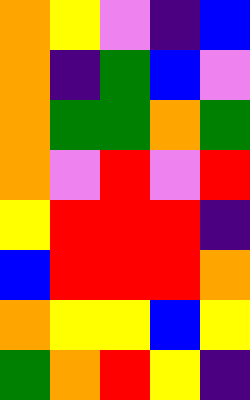[["orange", "yellow", "violet", "indigo", "blue"], ["orange", "indigo", "green", "blue", "violet"], ["orange", "green", "green", "orange", "green"], ["orange", "violet", "red", "violet", "red"], ["yellow", "red", "red", "red", "indigo"], ["blue", "red", "red", "red", "orange"], ["orange", "yellow", "yellow", "blue", "yellow"], ["green", "orange", "red", "yellow", "indigo"]]